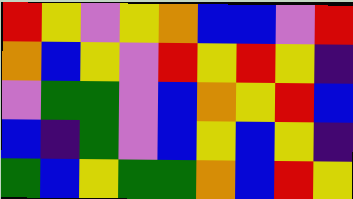[["red", "yellow", "violet", "yellow", "orange", "blue", "blue", "violet", "red"], ["orange", "blue", "yellow", "violet", "red", "yellow", "red", "yellow", "indigo"], ["violet", "green", "green", "violet", "blue", "orange", "yellow", "red", "blue"], ["blue", "indigo", "green", "violet", "blue", "yellow", "blue", "yellow", "indigo"], ["green", "blue", "yellow", "green", "green", "orange", "blue", "red", "yellow"]]